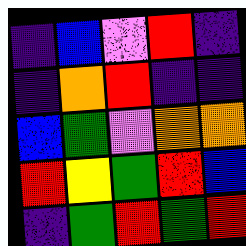[["indigo", "blue", "violet", "red", "indigo"], ["indigo", "orange", "red", "indigo", "indigo"], ["blue", "green", "violet", "orange", "orange"], ["red", "yellow", "green", "red", "blue"], ["indigo", "green", "red", "green", "red"]]